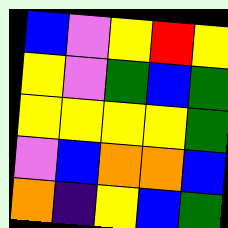[["blue", "violet", "yellow", "red", "yellow"], ["yellow", "violet", "green", "blue", "green"], ["yellow", "yellow", "yellow", "yellow", "green"], ["violet", "blue", "orange", "orange", "blue"], ["orange", "indigo", "yellow", "blue", "green"]]